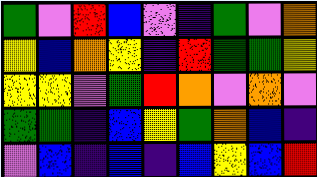[["green", "violet", "red", "blue", "violet", "indigo", "green", "violet", "orange"], ["yellow", "blue", "orange", "yellow", "indigo", "red", "green", "green", "yellow"], ["yellow", "yellow", "violet", "green", "red", "orange", "violet", "orange", "violet"], ["green", "green", "indigo", "blue", "yellow", "green", "orange", "blue", "indigo"], ["violet", "blue", "indigo", "blue", "indigo", "blue", "yellow", "blue", "red"]]